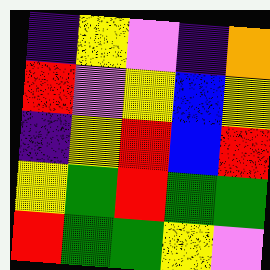[["indigo", "yellow", "violet", "indigo", "orange"], ["red", "violet", "yellow", "blue", "yellow"], ["indigo", "yellow", "red", "blue", "red"], ["yellow", "green", "red", "green", "green"], ["red", "green", "green", "yellow", "violet"]]